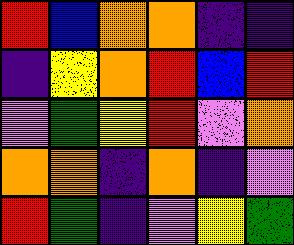[["red", "blue", "orange", "orange", "indigo", "indigo"], ["indigo", "yellow", "orange", "red", "blue", "red"], ["violet", "green", "yellow", "red", "violet", "orange"], ["orange", "orange", "indigo", "orange", "indigo", "violet"], ["red", "green", "indigo", "violet", "yellow", "green"]]